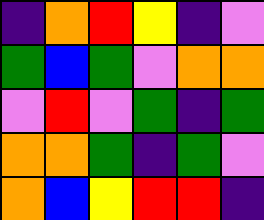[["indigo", "orange", "red", "yellow", "indigo", "violet"], ["green", "blue", "green", "violet", "orange", "orange"], ["violet", "red", "violet", "green", "indigo", "green"], ["orange", "orange", "green", "indigo", "green", "violet"], ["orange", "blue", "yellow", "red", "red", "indigo"]]